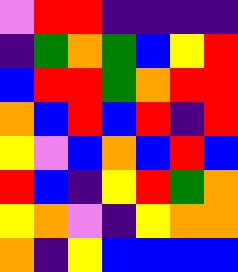[["violet", "red", "red", "indigo", "indigo", "indigo", "indigo"], ["indigo", "green", "orange", "green", "blue", "yellow", "red"], ["blue", "red", "red", "green", "orange", "red", "red"], ["orange", "blue", "red", "blue", "red", "indigo", "red"], ["yellow", "violet", "blue", "orange", "blue", "red", "blue"], ["red", "blue", "indigo", "yellow", "red", "green", "orange"], ["yellow", "orange", "violet", "indigo", "yellow", "orange", "orange"], ["orange", "indigo", "yellow", "blue", "blue", "blue", "blue"]]